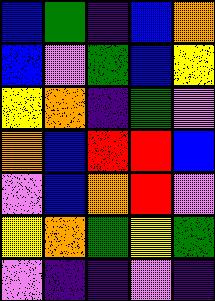[["blue", "green", "indigo", "blue", "orange"], ["blue", "violet", "green", "blue", "yellow"], ["yellow", "orange", "indigo", "green", "violet"], ["orange", "blue", "red", "red", "blue"], ["violet", "blue", "orange", "red", "violet"], ["yellow", "orange", "green", "yellow", "green"], ["violet", "indigo", "indigo", "violet", "indigo"]]